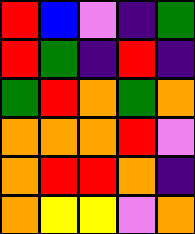[["red", "blue", "violet", "indigo", "green"], ["red", "green", "indigo", "red", "indigo"], ["green", "red", "orange", "green", "orange"], ["orange", "orange", "orange", "red", "violet"], ["orange", "red", "red", "orange", "indigo"], ["orange", "yellow", "yellow", "violet", "orange"]]